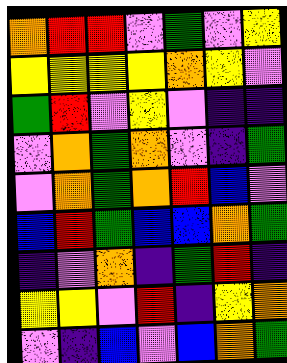[["orange", "red", "red", "violet", "green", "violet", "yellow"], ["yellow", "yellow", "yellow", "yellow", "orange", "yellow", "violet"], ["green", "red", "violet", "yellow", "violet", "indigo", "indigo"], ["violet", "orange", "green", "orange", "violet", "indigo", "green"], ["violet", "orange", "green", "orange", "red", "blue", "violet"], ["blue", "red", "green", "blue", "blue", "orange", "green"], ["indigo", "violet", "orange", "indigo", "green", "red", "indigo"], ["yellow", "yellow", "violet", "red", "indigo", "yellow", "orange"], ["violet", "indigo", "blue", "violet", "blue", "orange", "green"]]